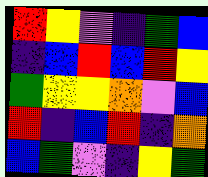[["red", "yellow", "violet", "indigo", "green", "blue"], ["indigo", "blue", "red", "blue", "red", "yellow"], ["green", "yellow", "yellow", "orange", "violet", "blue"], ["red", "indigo", "blue", "red", "indigo", "orange"], ["blue", "green", "violet", "indigo", "yellow", "green"]]